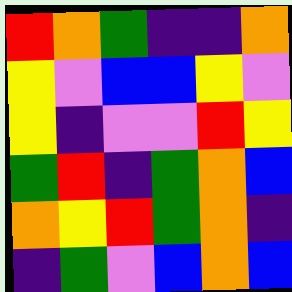[["red", "orange", "green", "indigo", "indigo", "orange"], ["yellow", "violet", "blue", "blue", "yellow", "violet"], ["yellow", "indigo", "violet", "violet", "red", "yellow"], ["green", "red", "indigo", "green", "orange", "blue"], ["orange", "yellow", "red", "green", "orange", "indigo"], ["indigo", "green", "violet", "blue", "orange", "blue"]]